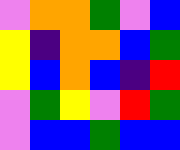[["violet", "orange", "orange", "green", "violet", "blue"], ["yellow", "indigo", "orange", "orange", "blue", "green"], ["yellow", "blue", "orange", "blue", "indigo", "red"], ["violet", "green", "yellow", "violet", "red", "green"], ["violet", "blue", "blue", "green", "blue", "blue"]]